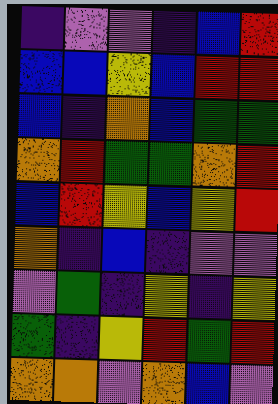[["indigo", "violet", "violet", "indigo", "blue", "red"], ["blue", "blue", "yellow", "blue", "red", "red"], ["blue", "indigo", "orange", "blue", "green", "green"], ["orange", "red", "green", "green", "orange", "red"], ["blue", "red", "yellow", "blue", "yellow", "red"], ["orange", "indigo", "blue", "indigo", "violet", "violet"], ["violet", "green", "indigo", "yellow", "indigo", "yellow"], ["green", "indigo", "yellow", "red", "green", "red"], ["orange", "orange", "violet", "orange", "blue", "violet"]]